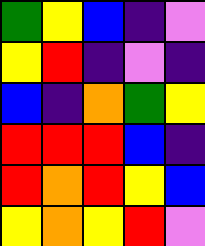[["green", "yellow", "blue", "indigo", "violet"], ["yellow", "red", "indigo", "violet", "indigo"], ["blue", "indigo", "orange", "green", "yellow"], ["red", "red", "red", "blue", "indigo"], ["red", "orange", "red", "yellow", "blue"], ["yellow", "orange", "yellow", "red", "violet"]]